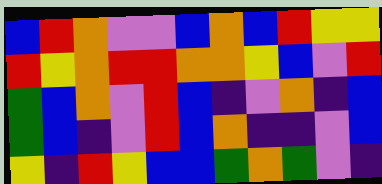[["blue", "red", "orange", "violet", "violet", "blue", "orange", "blue", "red", "yellow", "yellow"], ["red", "yellow", "orange", "red", "red", "orange", "orange", "yellow", "blue", "violet", "red"], ["green", "blue", "orange", "violet", "red", "blue", "indigo", "violet", "orange", "indigo", "blue"], ["green", "blue", "indigo", "violet", "red", "blue", "orange", "indigo", "indigo", "violet", "blue"], ["yellow", "indigo", "red", "yellow", "blue", "blue", "green", "orange", "green", "violet", "indigo"]]